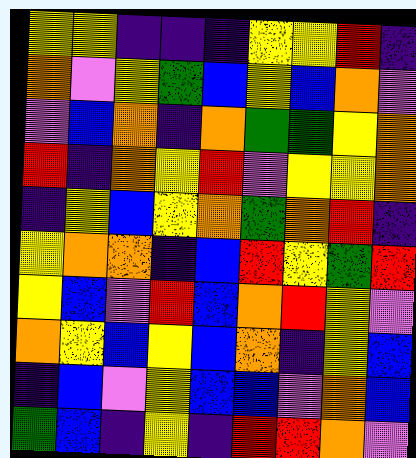[["yellow", "yellow", "indigo", "indigo", "indigo", "yellow", "yellow", "red", "indigo"], ["orange", "violet", "yellow", "green", "blue", "yellow", "blue", "orange", "violet"], ["violet", "blue", "orange", "indigo", "orange", "green", "green", "yellow", "orange"], ["red", "indigo", "orange", "yellow", "red", "violet", "yellow", "yellow", "orange"], ["indigo", "yellow", "blue", "yellow", "orange", "green", "orange", "red", "indigo"], ["yellow", "orange", "orange", "indigo", "blue", "red", "yellow", "green", "red"], ["yellow", "blue", "violet", "red", "blue", "orange", "red", "yellow", "violet"], ["orange", "yellow", "blue", "yellow", "blue", "orange", "indigo", "yellow", "blue"], ["indigo", "blue", "violet", "yellow", "blue", "blue", "violet", "orange", "blue"], ["green", "blue", "indigo", "yellow", "indigo", "red", "red", "orange", "violet"]]